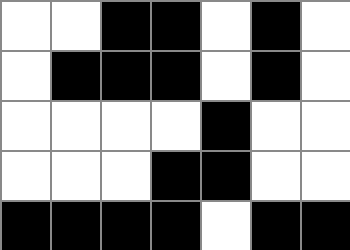[["white", "white", "black", "black", "white", "black", "white"], ["white", "black", "black", "black", "white", "black", "white"], ["white", "white", "white", "white", "black", "white", "white"], ["white", "white", "white", "black", "black", "white", "white"], ["black", "black", "black", "black", "white", "black", "black"]]